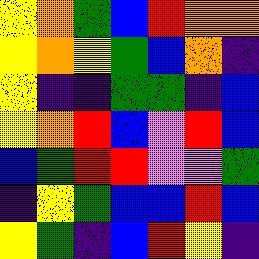[["yellow", "orange", "green", "blue", "red", "orange", "orange"], ["yellow", "orange", "yellow", "green", "blue", "orange", "indigo"], ["yellow", "indigo", "indigo", "green", "green", "indigo", "blue"], ["yellow", "orange", "red", "blue", "violet", "red", "blue"], ["blue", "green", "red", "red", "violet", "violet", "green"], ["indigo", "yellow", "green", "blue", "blue", "red", "blue"], ["yellow", "green", "indigo", "blue", "red", "yellow", "indigo"]]